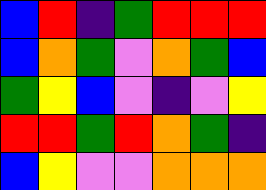[["blue", "red", "indigo", "green", "red", "red", "red"], ["blue", "orange", "green", "violet", "orange", "green", "blue"], ["green", "yellow", "blue", "violet", "indigo", "violet", "yellow"], ["red", "red", "green", "red", "orange", "green", "indigo"], ["blue", "yellow", "violet", "violet", "orange", "orange", "orange"]]